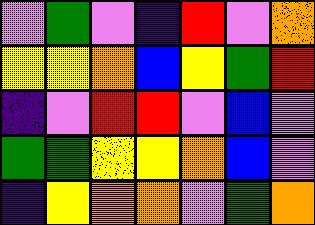[["violet", "green", "violet", "indigo", "red", "violet", "orange"], ["yellow", "yellow", "orange", "blue", "yellow", "green", "red"], ["indigo", "violet", "red", "red", "violet", "blue", "violet"], ["green", "green", "yellow", "yellow", "orange", "blue", "violet"], ["indigo", "yellow", "orange", "orange", "violet", "green", "orange"]]